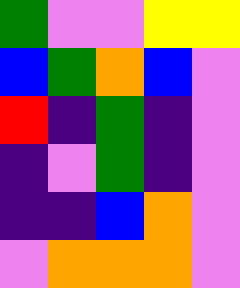[["green", "violet", "violet", "yellow", "yellow"], ["blue", "green", "orange", "blue", "violet"], ["red", "indigo", "green", "indigo", "violet"], ["indigo", "violet", "green", "indigo", "violet"], ["indigo", "indigo", "blue", "orange", "violet"], ["violet", "orange", "orange", "orange", "violet"]]